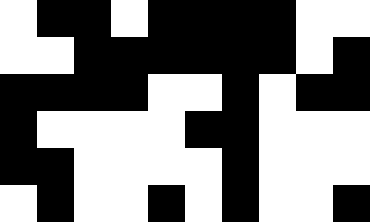[["white", "black", "black", "white", "black", "black", "black", "black", "white", "white"], ["white", "white", "black", "black", "black", "black", "black", "black", "white", "black"], ["black", "black", "black", "black", "white", "white", "black", "white", "black", "black"], ["black", "white", "white", "white", "white", "black", "black", "white", "white", "white"], ["black", "black", "white", "white", "white", "white", "black", "white", "white", "white"], ["white", "black", "white", "white", "black", "white", "black", "white", "white", "black"]]